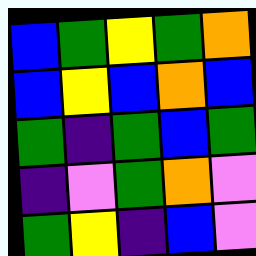[["blue", "green", "yellow", "green", "orange"], ["blue", "yellow", "blue", "orange", "blue"], ["green", "indigo", "green", "blue", "green"], ["indigo", "violet", "green", "orange", "violet"], ["green", "yellow", "indigo", "blue", "violet"]]